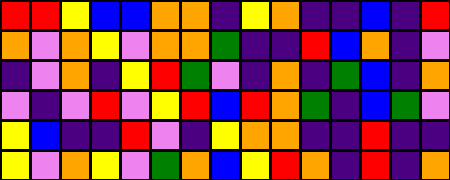[["red", "red", "yellow", "blue", "blue", "orange", "orange", "indigo", "yellow", "orange", "indigo", "indigo", "blue", "indigo", "red"], ["orange", "violet", "orange", "yellow", "violet", "orange", "orange", "green", "indigo", "indigo", "red", "blue", "orange", "indigo", "violet"], ["indigo", "violet", "orange", "indigo", "yellow", "red", "green", "violet", "indigo", "orange", "indigo", "green", "blue", "indigo", "orange"], ["violet", "indigo", "violet", "red", "violet", "yellow", "red", "blue", "red", "orange", "green", "indigo", "blue", "green", "violet"], ["yellow", "blue", "indigo", "indigo", "red", "violet", "indigo", "yellow", "orange", "orange", "indigo", "indigo", "red", "indigo", "indigo"], ["yellow", "violet", "orange", "yellow", "violet", "green", "orange", "blue", "yellow", "red", "orange", "indigo", "red", "indigo", "orange"]]